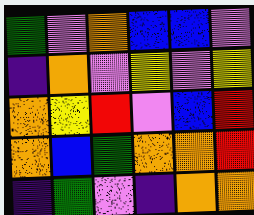[["green", "violet", "orange", "blue", "blue", "violet"], ["indigo", "orange", "violet", "yellow", "violet", "yellow"], ["orange", "yellow", "red", "violet", "blue", "red"], ["orange", "blue", "green", "orange", "orange", "red"], ["indigo", "green", "violet", "indigo", "orange", "orange"]]